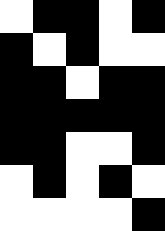[["white", "black", "black", "white", "black"], ["black", "white", "black", "white", "white"], ["black", "black", "white", "black", "black"], ["black", "black", "black", "black", "black"], ["black", "black", "white", "white", "black"], ["white", "black", "white", "black", "white"], ["white", "white", "white", "white", "black"]]